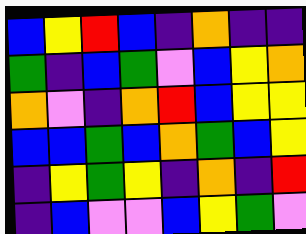[["blue", "yellow", "red", "blue", "indigo", "orange", "indigo", "indigo"], ["green", "indigo", "blue", "green", "violet", "blue", "yellow", "orange"], ["orange", "violet", "indigo", "orange", "red", "blue", "yellow", "yellow"], ["blue", "blue", "green", "blue", "orange", "green", "blue", "yellow"], ["indigo", "yellow", "green", "yellow", "indigo", "orange", "indigo", "red"], ["indigo", "blue", "violet", "violet", "blue", "yellow", "green", "violet"]]